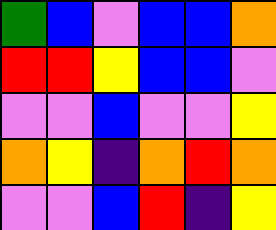[["green", "blue", "violet", "blue", "blue", "orange"], ["red", "red", "yellow", "blue", "blue", "violet"], ["violet", "violet", "blue", "violet", "violet", "yellow"], ["orange", "yellow", "indigo", "orange", "red", "orange"], ["violet", "violet", "blue", "red", "indigo", "yellow"]]